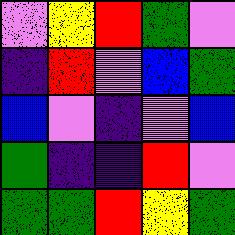[["violet", "yellow", "red", "green", "violet"], ["indigo", "red", "violet", "blue", "green"], ["blue", "violet", "indigo", "violet", "blue"], ["green", "indigo", "indigo", "red", "violet"], ["green", "green", "red", "yellow", "green"]]